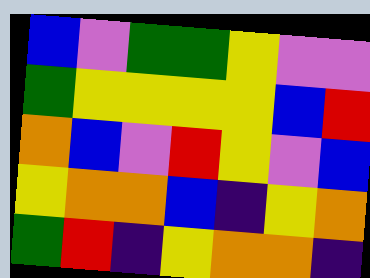[["blue", "violet", "green", "green", "yellow", "violet", "violet"], ["green", "yellow", "yellow", "yellow", "yellow", "blue", "red"], ["orange", "blue", "violet", "red", "yellow", "violet", "blue"], ["yellow", "orange", "orange", "blue", "indigo", "yellow", "orange"], ["green", "red", "indigo", "yellow", "orange", "orange", "indigo"]]